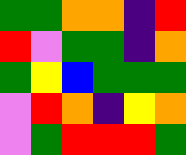[["green", "green", "orange", "orange", "indigo", "red"], ["red", "violet", "green", "green", "indigo", "orange"], ["green", "yellow", "blue", "green", "green", "green"], ["violet", "red", "orange", "indigo", "yellow", "orange"], ["violet", "green", "red", "red", "red", "green"]]